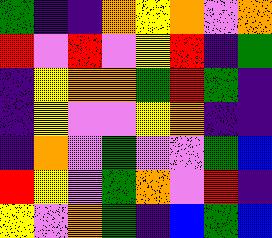[["green", "indigo", "indigo", "orange", "yellow", "orange", "violet", "orange"], ["red", "violet", "red", "violet", "yellow", "red", "indigo", "green"], ["indigo", "yellow", "orange", "orange", "green", "red", "green", "indigo"], ["indigo", "yellow", "violet", "violet", "yellow", "orange", "indigo", "indigo"], ["indigo", "orange", "violet", "green", "violet", "violet", "green", "blue"], ["red", "yellow", "violet", "green", "orange", "violet", "red", "indigo"], ["yellow", "violet", "orange", "green", "indigo", "blue", "green", "blue"]]